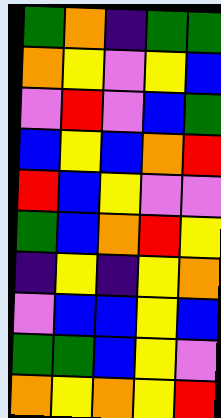[["green", "orange", "indigo", "green", "green"], ["orange", "yellow", "violet", "yellow", "blue"], ["violet", "red", "violet", "blue", "green"], ["blue", "yellow", "blue", "orange", "red"], ["red", "blue", "yellow", "violet", "violet"], ["green", "blue", "orange", "red", "yellow"], ["indigo", "yellow", "indigo", "yellow", "orange"], ["violet", "blue", "blue", "yellow", "blue"], ["green", "green", "blue", "yellow", "violet"], ["orange", "yellow", "orange", "yellow", "red"]]